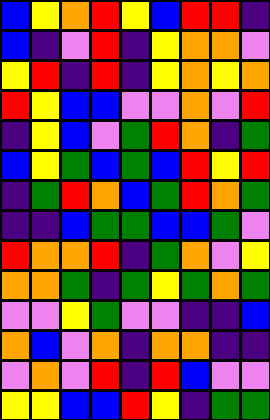[["blue", "yellow", "orange", "red", "yellow", "blue", "red", "red", "indigo"], ["blue", "indigo", "violet", "red", "indigo", "yellow", "orange", "orange", "violet"], ["yellow", "red", "indigo", "red", "indigo", "yellow", "orange", "yellow", "orange"], ["red", "yellow", "blue", "blue", "violet", "violet", "orange", "violet", "red"], ["indigo", "yellow", "blue", "violet", "green", "red", "orange", "indigo", "green"], ["blue", "yellow", "green", "blue", "green", "blue", "red", "yellow", "red"], ["indigo", "green", "red", "orange", "blue", "green", "red", "orange", "green"], ["indigo", "indigo", "blue", "green", "green", "blue", "blue", "green", "violet"], ["red", "orange", "orange", "red", "indigo", "green", "orange", "violet", "yellow"], ["orange", "orange", "green", "indigo", "green", "yellow", "green", "orange", "green"], ["violet", "violet", "yellow", "green", "violet", "violet", "indigo", "indigo", "blue"], ["orange", "blue", "violet", "orange", "indigo", "orange", "orange", "indigo", "indigo"], ["violet", "orange", "violet", "red", "indigo", "red", "blue", "violet", "violet"], ["yellow", "yellow", "blue", "blue", "red", "yellow", "indigo", "green", "green"]]